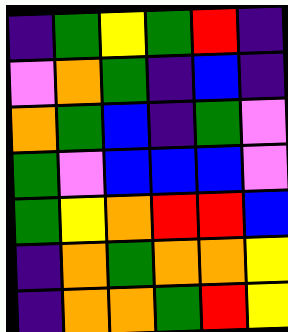[["indigo", "green", "yellow", "green", "red", "indigo"], ["violet", "orange", "green", "indigo", "blue", "indigo"], ["orange", "green", "blue", "indigo", "green", "violet"], ["green", "violet", "blue", "blue", "blue", "violet"], ["green", "yellow", "orange", "red", "red", "blue"], ["indigo", "orange", "green", "orange", "orange", "yellow"], ["indigo", "orange", "orange", "green", "red", "yellow"]]